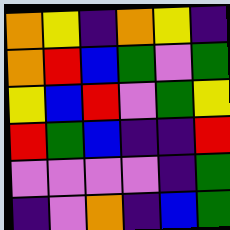[["orange", "yellow", "indigo", "orange", "yellow", "indigo"], ["orange", "red", "blue", "green", "violet", "green"], ["yellow", "blue", "red", "violet", "green", "yellow"], ["red", "green", "blue", "indigo", "indigo", "red"], ["violet", "violet", "violet", "violet", "indigo", "green"], ["indigo", "violet", "orange", "indigo", "blue", "green"]]